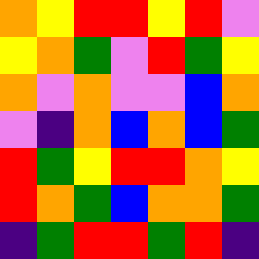[["orange", "yellow", "red", "red", "yellow", "red", "violet"], ["yellow", "orange", "green", "violet", "red", "green", "yellow"], ["orange", "violet", "orange", "violet", "violet", "blue", "orange"], ["violet", "indigo", "orange", "blue", "orange", "blue", "green"], ["red", "green", "yellow", "red", "red", "orange", "yellow"], ["red", "orange", "green", "blue", "orange", "orange", "green"], ["indigo", "green", "red", "red", "green", "red", "indigo"]]